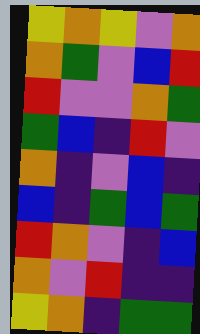[["yellow", "orange", "yellow", "violet", "orange"], ["orange", "green", "violet", "blue", "red"], ["red", "violet", "violet", "orange", "green"], ["green", "blue", "indigo", "red", "violet"], ["orange", "indigo", "violet", "blue", "indigo"], ["blue", "indigo", "green", "blue", "green"], ["red", "orange", "violet", "indigo", "blue"], ["orange", "violet", "red", "indigo", "indigo"], ["yellow", "orange", "indigo", "green", "green"]]